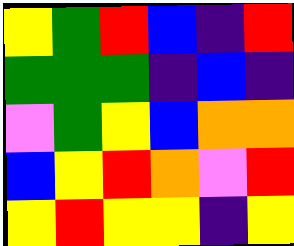[["yellow", "green", "red", "blue", "indigo", "red"], ["green", "green", "green", "indigo", "blue", "indigo"], ["violet", "green", "yellow", "blue", "orange", "orange"], ["blue", "yellow", "red", "orange", "violet", "red"], ["yellow", "red", "yellow", "yellow", "indigo", "yellow"]]